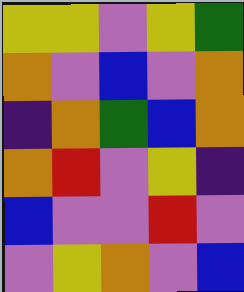[["yellow", "yellow", "violet", "yellow", "green"], ["orange", "violet", "blue", "violet", "orange"], ["indigo", "orange", "green", "blue", "orange"], ["orange", "red", "violet", "yellow", "indigo"], ["blue", "violet", "violet", "red", "violet"], ["violet", "yellow", "orange", "violet", "blue"]]